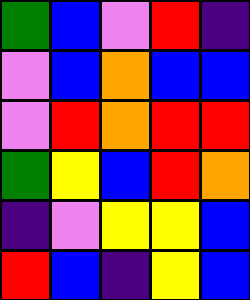[["green", "blue", "violet", "red", "indigo"], ["violet", "blue", "orange", "blue", "blue"], ["violet", "red", "orange", "red", "red"], ["green", "yellow", "blue", "red", "orange"], ["indigo", "violet", "yellow", "yellow", "blue"], ["red", "blue", "indigo", "yellow", "blue"]]